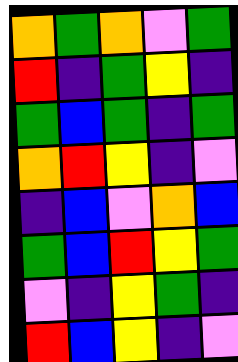[["orange", "green", "orange", "violet", "green"], ["red", "indigo", "green", "yellow", "indigo"], ["green", "blue", "green", "indigo", "green"], ["orange", "red", "yellow", "indigo", "violet"], ["indigo", "blue", "violet", "orange", "blue"], ["green", "blue", "red", "yellow", "green"], ["violet", "indigo", "yellow", "green", "indigo"], ["red", "blue", "yellow", "indigo", "violet"]]